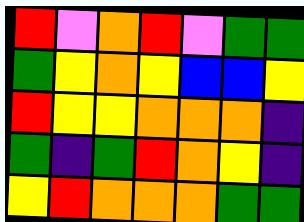[["red", "violet", "orange", "red", "violet", "green", "green"], ["green", "yellow", "orange", "yellow", "blue", "blue", "yellow"], ["red", "yellow", "yellow", "orange", "orange", "orange", "indigo"], ["green", "indigo", "green", "red", "orange", "yellow", "indigo"], ["yellow", "red", "orange", "orange", "orange", "green", "green"]]